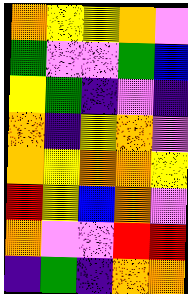[["orange", "yellow", "yellow", "orange", "violet"], ["green", "violet", "violet", "green", "blue"], ["yellow", "green", "indigo", "violet", "indigo"], ["orange", "indigo", "yellow", "orange", "violet"], ["orange", "yellow", "orange", "orange", "yellow"], ["red", "yellow", "blue", "orange", "violet"], ["orange", "violet", "violet", "red", "red"], ["indigo", "green", "indigo", "orange", "orange"]]